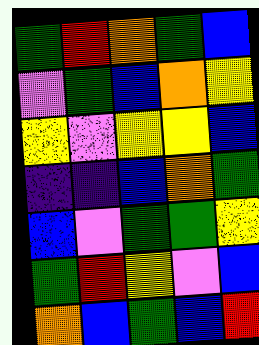[["green", "red", "orange", "green", "blue"], ["violet", "green", "blue", "orange", "yellow"], ["yellow", "violet", "yellow", "yellow", "blue"], ["indigo", "indigo", "blue", "orange", "green"], ["blue", "violet", "green", "green", "yellow"], ["green", "red", "yellow", "violet", "blue"], ["orange", "blue", "green", "blue", "red"]]